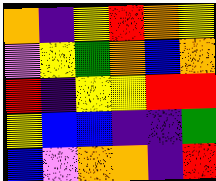[["orange", "indigo", "yellow", "red", "orange", "yellow"], ["violet", "yellow", "green", "orange", "blue", "orange"], ["red", "indigo", "yellow", "yellow", "red", "red"], ["yellow", "blue", "blue", "indigo", "indigo", "green"], ["blue", "violet", "orange", "orange", "indigo", "red"]]